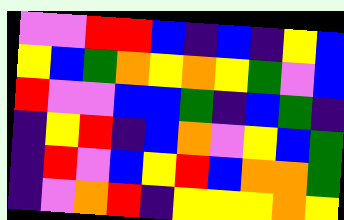[["violet", "violet", "red", "red", "blue", "indigo", "blue", "indigo", "yellow", "blue"], ["yellow", "blue", "green", "orange", "yellow", "orange", "yellow", "green", "violet", "blue"], ["red", "violet", "violet", "blue", "blue", "green", "indigo", "blue", "green", "indigo"], ["indigo", "yellow", "red", "indigo", "blue", "orange", "violet", "yellow", "blue", "green"], ["indigo", "red", "violet", "blue", "yellow", "red", "blue", "orange", "orange", "green"], ["indigo", "violet", "orange", "red", "indigo", "yellow", "yellow", "yellow", "orange", "yellow"]]